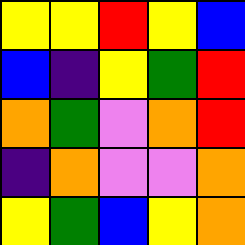[["yellow", "yellow", "red", "yellow", "blue"], ["blue", "indigo", "yellow", "green", "red"], ["orange", "green", "violet", "orange", "red"], ["indigo", "orange", "violet", "violet", "orange"], ["yellow", "green", "blue", "yellow", "orange"]]